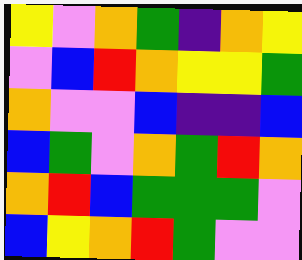[["yellow", "violet", "orange", "green", "indigo", "orange", "yellow"], ["violet", "blue", "red", "orange", "yellow", "yellow", "green"], ["orange", "violet", "violet", "blue", "indigo", "indigo", "blue"], ["blue", "green", "violet", "orange", "green", "red", "orange"], ["orange", "red", "blue", "green", "green", "green", "violet"], ["blue", "yellow", "orange", "red", "green", "violet", "violet"]]